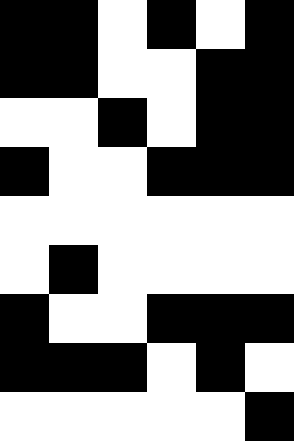[["black", "black", "white", "black", "white", "black"], ["black", "black", "white", "white", "black", "black"], ["white", "white", "black", "white", "black", "black"], ["black", "white", "white", "black", "black", "black"], ["white", "white", "white", "white", "white", "white"], ["white", "black", "white", "white", "white", "white"], ["black", "white", "white", "black", "black", "black"], ["black", "black", "black", "white", "black", "white"], ["white", "white", "white", "white", "white", "black"]]